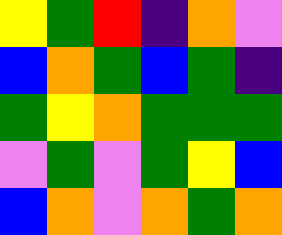[["yellow", "green", "red", "indigo", "orange", "violet"], ["blue", "orange", "green", "blue", "green", "indigo"], ["green", "yellow", "orange", "green", "green", "green"], ["violet", "green", "violet", "green", "yellow", "blue"], ["blue", "orange", "violet", "orange", "green", "orange"]]